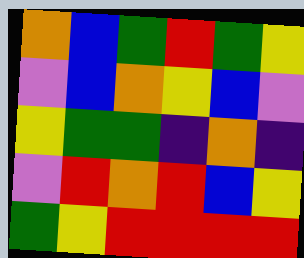[["orange", "blue", "green", "red", "green", "yellow"], ["violet", "blue", "orange", "yellow", "blue", "violet"], ["yellow", "green", "green", "indigo", "orange", "indigo"], ["violet", "red", "orange", "red", "blue", "yellow"], ["green", "yellow", "red", "red", "red", "red"]]